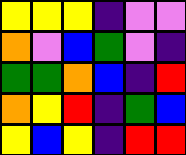[["yellow", "yellow", "yellow", "indigo", "violet", "violet"], ["orange", "violet", "blue", "green", "violet", "indigo"], ["green", "green", "orange", "blue", "indigo", "red"], ["orange", "yellow", "red", "indigo", "green", "blue"], ["yellow", "blue", "yellow", "indigo", "red", "red"]]